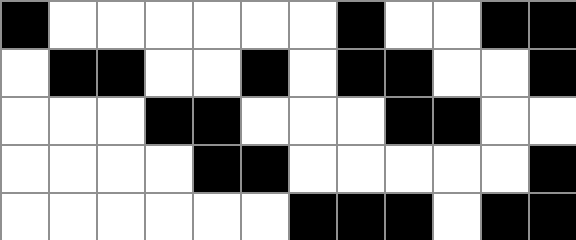[["black", "white", "white", "white", "white", "white", "white", "black", "white", "white", "black", "black"], ["white", "black", "black", "white", "white", "black", "white", "black", "black", "white", "white", "black"], ["white", "white", "white", "black", "black", "white", "white", "white", "black", "black", "white", "white"], ["white", "white", "white", "white", "black", "black", "white", "white", "white", "white", "white", "black"], ["white", "white", "white", "white", "white", "white", "black", "black", "black", "white", "black", "black"]]